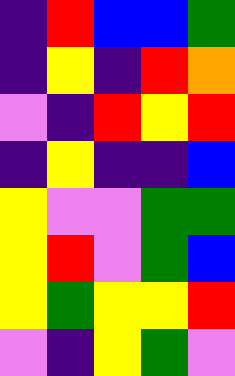[["indigo", "red", "blue", "blue", "green"], ["indigo", "yellow", "indigo", "red", "orange"], ["violet", "indigo", "red", "yellow", "red"], ["indigo", "yellow", "indigo", "indigo", "blue"], ["yellow", "violet", "violet", "green", "green"], ["yellow", "red", "violet", "green", "blue"], ["yellow", "green", "yellow", "yellow", "red"], ["violet", "indigo", "yellow", "green", "violet"]]